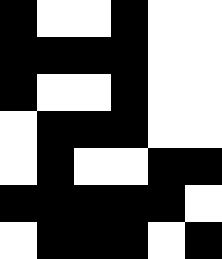[["black", "white", "white", "black", "white", "white"], ["black", "black", "black", "black", "white", "white"], ["black", "white", "white", "black", "white", "white"], ["white", "black", "black", "black", "white", "white"], ["white", "black", "white", "white", "black", "black"], ["black", "black", "black", "black", "black", "white"], ["white", "black", "black", "black", "white", "black"]]